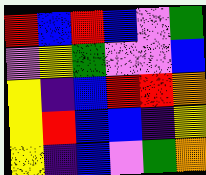[["red", "blue", "red", "blue", "violet", "green"], ["violet", "yellow", "green", "violet", "violet", "blue"], ["yellow", "indigo", "blue", "red", "red", "orange"], ["yellow", "red", "blue", "blue", "indigo", "yellow"], ["yellow", "indigo", "blue", "violet", "green", "orange"]]